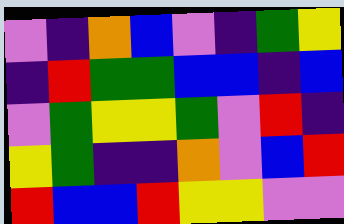[["violet", "indigo", "orange", "blue", "violet", "indigo", "green", "yellow"], ["indigo", "red", "green", "green", "blue", "blue", "indigo", "blue"], ["violet", "green", "yellow", "yellow", "green", "violet", "red", "indigo"], ["yellow", "green", "indigo", "indigo", "orange", "violet", "blue", "red"], ["red", "blue", "blue", "red", "yellow", "yellow", "violet", "violet"]]